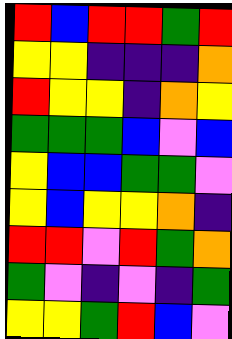[["red", "blue", "red", "red", "green", "red"], ["yellow", "yellow", "indigo", "indigo", "indigo", "orange"], ["red", "yellow", "yellow", "indigo", "orange", "yellow"], ["green", "green", "green", "blue", "violet", "blue"], ["yellow", "blue", "blue", "green", "green", "violet"], ["yellow", "blue", "yellow", "yellow", "orange", "indigo"], ["red", "red", "violet", "red", "green", "orange"], ["green", "violet", "indigo", "violet", "indigo", "green"], ["yellow", "yellow", "green", "red", "blue", "violet"]]